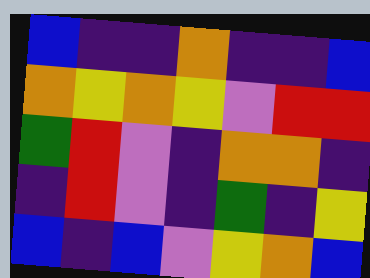[["blue", "indigo", "indigo", "orange", "indigo", "indigo", "blue"], ["orange", "yellow", "orange", "yellow", "violet", "red", "red"], ["green", "red", "violet", "indigo", "orange", "orange", "indigo"], ["indigo", "red", "violet", "indigo", "green", "indigo", "yellow"], ["blue", "indigo", "blue", "violet", "yellow", "orange", "blue"]]